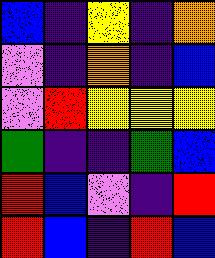[["blue", "indigo", "yellow", "indigo", "orange"], ["violet", "indigo", "orange", "indigo", "blue"], ["violet", "red", "yellow", "yellow", "yellow"], ["green", "indigo", "indigo", "green", "blue"], ["red", "blue", "violet", "indigo", "red"], ["red", "blue", "indigo", "red", "blue"]]